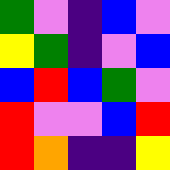[["green", "violet", "indigo", "blue", "violet"], ["yellow", "green", "indigo", "violet", "blue"], ["blue", "red", "blue", "green", "violet"], ["red", "violet", "violet", "blue", "red"], ["red", "orange", "indigo", "indigo", "yellow"]]